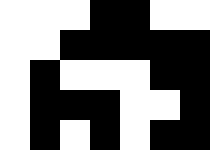[["white", "white", "white", "black", "black", "white", "white"], ["white", "white", "black", "black", "black", "black", "black"], ["white", "black", "white", "white", "white", "black", "black"], ["white", "black", "black", "black", "white", "white", "black"], ["white", "black", "white", "black", "white", "black", "black"]]